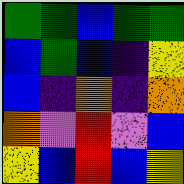[["green", "green", "blue", "green", "green"], ["blue", "green", "blue", "indigo", "yellow"], ["blue", "indigo", "orange", "indigo", "orange"], ["orange", "violet", "red", "violet", "blue"], ["yellow", "blue", "red", "blue", "yellow"]]